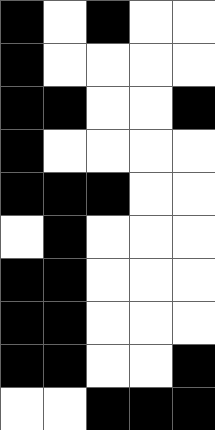[["black", "white", "black", "white", "white"], ["black", "white", "white", "white", "white"], ["black", "black", "white", "white", "black"], ["black", "white", "white", "white", "white"], ["black", "black", "black", "white", "white"], ["white", "black", "white", "white", "white"], ["black", "black", "white", "white", "white"], ["black", "black", "white", "white", "white"], ["black", "black", "white", "white", "black"], ["white", "white", "black", "black", "black"]]